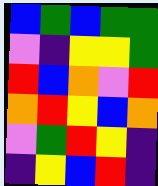[["blue", "green", "blue", "green", "green"], ["violet", "indigo", "yellow", "yellow", "green"], ["red", "blue", "orange", "violet", "red"], ["orange", "red", "yellow", "blue", "orange"], ["violet", "green", "red", "yellow", "indigo"], ["indigo", "yellow", "blue", "red", "indigo"]]